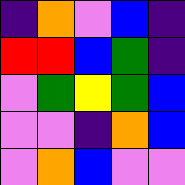[["indigo", "orange", "violet", "blue", "indigo"], ["red", "red", "blue", "green", "indigo"], ["violet", "green", "yellow", "green", "blue"], ["violet", "violet", "indigo", "orange", "blue"], ["violet", "orange", "blue", "violet", "violet"]]